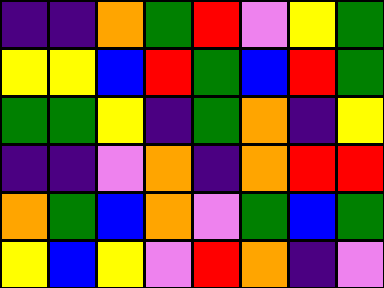[["indigo", "indigo", "orange", "green", "red", "violet", "yellow", "green"], ["yellow", "yellow", "blue", "red", "green", "blue", "red", "green"], ["green", "green", "yellow", "indigo", "green", "orange", "indigo", "yellow"], ["indigo", "indigo", "violet", "orange", "indigo", "orange", "red", "red"], ["orange", "green", "blue", "orange", "violet", "green", "blue", "green"], ["yellow", "blue", "yellow", "violet", "red", "orange", "indigo", "violet"]]